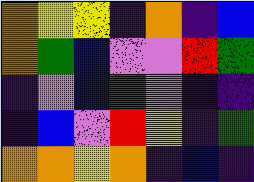[["orange", "yellow", "yellow", "indigo", "orange", "indigo", "blue"], ["orange", "green", "blue", "violet", "violet", "red", "green"], ["indigo", "violet", "blue", "green", "violet", "indigo", "indigo"], ["indigo", "blue", "violet", "red", "yellow", "indigo", "green"], ["orange", "orange", "yellow", "orange", "indigo", "blue", "indigo"]]